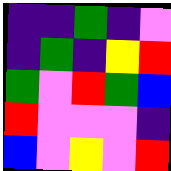[["indigo", "indigo", "green", "indigo", "violet"], ["indigo", "green", "indigo", "yellow", "red"], ["green", "violet", "red", "green", "blue"], ["red", "violet", "violet", "violet", "indigo"], ["blue", "violet", "yellow", "violet", "red"]]